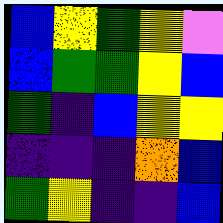[["blue", "yellow", "green", "yellow", "violet"], ["blue", "green", "green", "yellow", "blue"], ["green", "indigo", "blue", "yellow", "yellow"], ["indigo", "indigo", "indigo", "orange", "blue"], ["green", "yellow", "indigo", "indigo", "blue"]]